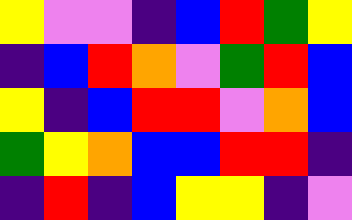[["yellow", "violet", "violet", "indigo", "blue", "red", "green", "yellow"], ["indigo", "blue", "red", "orange", "violet", "green", "red", "blue"], ["yellow", "indigo", "blue", "red", "red", "violet", "orange", "blue"], ["green", "yellow", "orange", "blue", "blue", "red", "red", "indigo"], ["indigo", "red", "indigo", "blue", "yellow", "yellow", "indigo", "violet"]]